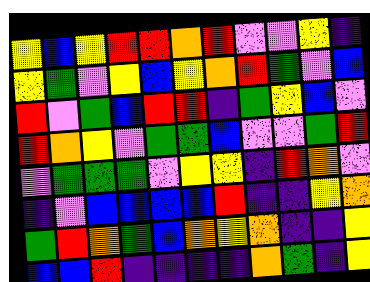[["yellow", "blue", "yellow", "red", "red", "orange", "red", "violet", "violet", "yellow", "indigo"], ["yellow", "green", "violet", "yellow", "blue", "yellow", "orange", "red", "green", "violet", "blue"], ["red", "violet", "green", "blue", "red", "red", "indigo", "green", "yellow", "blue", "violet"], ["red", "orange", "yellow", "violet", "green", "green", "blue", "violet", "violet", "green", "red"], ["violet", "green", "green", "green", "violet", "yellow", "yellow", "indigo", "red", "orange", "violet"], ["indigo", "violet", "blue", "blue", "blue", "blue", "red", "indigo", "indigo", "yellow", "orange"], ["green", "red", "orange", "green", "blue", "orange", "yellow", "orange", "indigo", "indigo", "yellow"], ["blue", "blue", "red", "indigo", "indigo", "indigo", "indigo", "orange", "green", "indigo", "yellow"]]